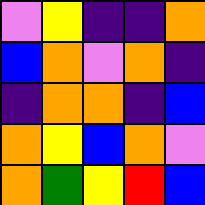[["violet", "yellow", "indigo", "indigo", "orange"], ["blue", "orange", "violet", "orange", "indigo"], ["indigo", "orange", "orange", "indigo", "blue"], ["orange", "yellow", "blue", "orange", "violet"], ["orange", "green", "yellow", "red", "blue"]]